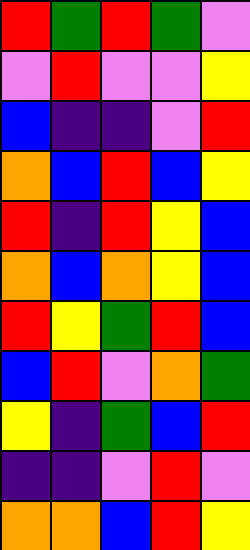[["red", "green", "red", "green", "violet"], ["violet", "red", "violet", "violet", "yellow"], ["blue", "indigo", "indigo", "violet", "red"], ["orange", "blue", "red", "blue", "yellow"], ["red", "indigo", "red", "yellow", "blue"], ["orange", "blue", "orange", "yellow", "blue"], ["red", "yellow", "green", "red", "blue"], ["blue", "red", "violet", "orange", "green"], ["yellow", "indigo", "green", "blue", "red"], ["indigo", "indigo", "violet", "red", "violet"], ["orange", "orange", "blue", "red", "yellow"]]